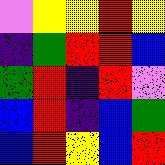[["violet", "yellow", "yellow", "red", "yellow"], ["indigo", "green", "red", "red", "blue"], ["green", "red", "indigo", "red", "violet"], ["blue", "red", "indigo", "blue", "green"], ["blue", "red", "yellow", "blue", "red"]]